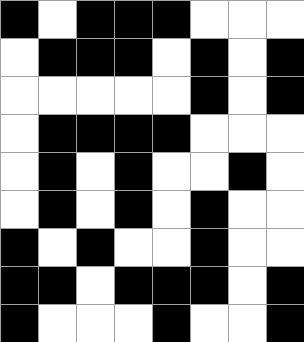[["black", "white", "black", "black", "black", "white", "white", "white"], ["white", "black", "black", "black", "white", "black", "white", "black"], ["white", "white", "white", "white", "white", "black", "white", "black"], ["white", "black", "black", "black", "black", "white", "white", "white"], ["white", "black", "white", "black", "white", "white", "black", "white"], ["white", "black", "white", "black", "white", "black", "white", "white"], ["black", "white", "black", "white", "white", "black", "white", "white"], ["black", "black", "white", "black", "black", "black", "white", "black"], ["black", "white", "white", "white", "black", "white", "white", "black"]]